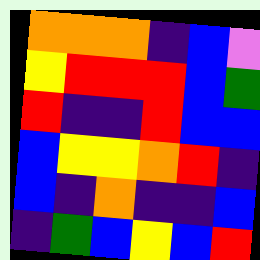[["orange", "orange", "orange", "indigo", "blue", "violet"], ["yellow", "red", "red", "red", "blue", "green"], ["red", "indigo", "indigo", "red", "blue", "blue"], ["blue", "yellow", "yellow", "orange", "red", "indigo"], ["blue", "indigo", "orange", "indigo", "indigo", "blue"], ["indigo", "green", "blue", "yellow", "blue", "red"]]